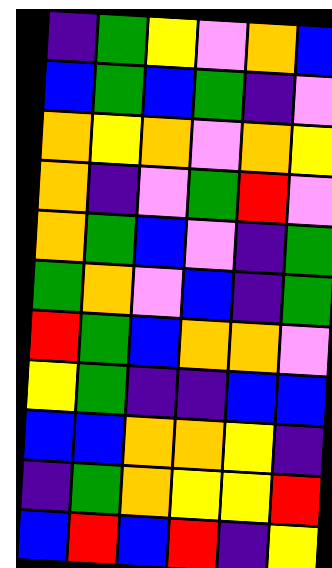[["indigo", "green", "yellow", "violet", "orange", "blue"], ["blue", "green", "blue", "green", "indigo", "violet"], ["orange", "yellow", "orange", "violet", "orange", "yellow"], ["orange", "indigo", "violet", "green", "red", "violet"], ["orange", "green", "blue", "violet", "indigo", "green"], ["green", "orange", "violet", "blue", "indigo", "green"], ["red", "green", "blue", "orange", "orange", "violet"], ["yellow", "green", "indigo", "indigo", "blue", "blue"], ["blue", "blue", "orange", "orange", "yellow", "indigo"], ["indigo", "green", "orange", "yellow", "yellow", "red"], ["blue", "red", "blue", "red", "indigo", "yellow"]]